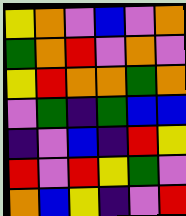[["yellow", "orange", "violet", "blue", "violet", "orange"], ["green", "orange", "red", "violet", "orange", "violet"], ["yellow", "red", "orange", "orange", "green", "orange"], ["violet", "green", "indigo", "green", "blue", "blue"], ["indigo", "violet", "blue", "indigo", "red", "yellow"], ["red", "violet", "red", "yellow", "green", "violet"], ["orange", "blue", "yellow", "indigo", "violet", "red"]]